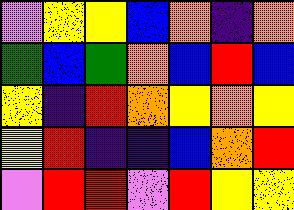[["violet", "yellow", "yellow", "blue", "orange", "indigo", "orange"], ["green", "blue", "green", "orange", "blue", "red", "blue"], ["yellow", "indigo", "red", "orange", "yellow", "orange", "yellow"], ["yellow", "red", "indigo", "indigo", "blue", "orange", "red"], ["violet", "red", "red", "violet", "red", "yellow", "yellow"]]